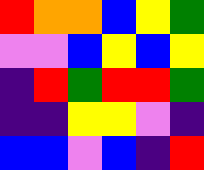[["red", "orange", "orange", "blue", "yellow", "green"], ["violet", "violet", "blue", "yellow", "blue", "yellow"], ["indigo", "red", "green", "red", "red", "green"], ["indigo", "indigo", "yellow", "yellow", "violet", "indigo"], ["blue", "blue", "violet", "blue", "indigo", "red"]]